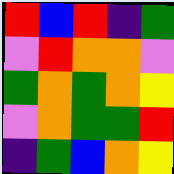[["red", "blue", "red", "indigo", "green"], ["violet", "red", "orange", "orange", "violet"], ["green", "orange", "green", "orange", "yellow"], ["violet", "orange", "green", "green", "red"], ["indigo", "green", "blue", "orange", "yellow"]]